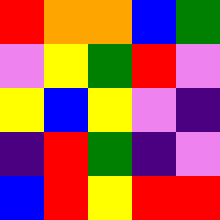[["red", "orange", "orange", "blue", "green"], ["violet", "yellow", "green", "red", "violet"], ["yellow", "blue", "yellow", "violet", "indigo"], ["indigo", "red", "green", "indigo", "violet"], ["blue", "red", "yellow", "red", "red"]]